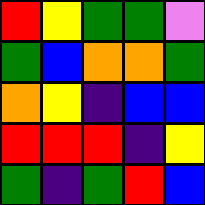[["red", "yellow", "green", "green", "violet"], ["green", "blue", "orange", "orange", "green"], ["orange", "yellow", "indigo", "blue", "blue"], ["red", "red", "red", "indigo", "yellow"], ["green", "indigo", "green", "red", "blue"]]